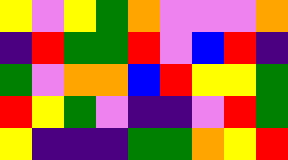[["yellow", "violet", "yellow", "green", "orange", "violet", "violet", "violet", "orange"], ["indigo", "red", "green", "green", "red", "violet", "blue", "red", "indigo"], ["green", "violet", "orange", "orange", "blue", "red", "yellow", "yellow", "green"], ["red", "yellow", "green", "violet", "indigo", "indigo", "violet", "red", "green"], ["yellow", "indigo", "indigo", "indigo", "green", "green", "orange", "yellow", "red"]]